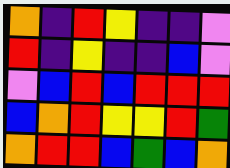[["orange", "indigo", "red", "yellow", "indigo", "indigo", "violet"], ["red", "indigo", "yellow", "indigo", "indigo", "blue", "violet"], ["violet", "blue", "red", "blue", "red", "red", "red"], ["blue", "orange", "red", "yellow", "yellow", "red", "green"], ["orange", "red", "red", "blue", "green", "blue", "orange"]]